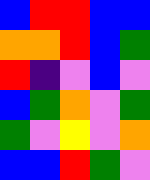[["blue", "red", "red", "blue", "blue"], ["orange", "orange", "red", "blue", "green"], ["red", "indigo", "violet", "blue", "violet"], ["blue", "green", "orange", "violet", "green"], ["green", "violet", "yellow", "violet", "orange"], ["blue", "blue", "red", "green", "violet"]]